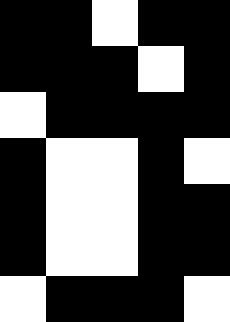[["black", "black", "white", "black", "black"], ["black", "black", "black", "white", "black"], ["white", "black", "black", "black", "black"], ["black", "white", "white", "black", "white"], ["black", "white", "white", "black", "black"], ["black", "white", "white", "black", "black"], ["white", "black", "black", "black", "white"]]